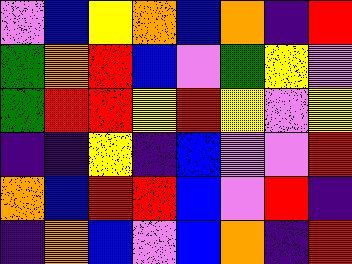[["violet", "blue", "yellow", "orange", "blue", "orange", "indigo", "red"], ["green", "orange", "red", "blue", "violet", "green", "yellow", "violet"], ["green", "red", "red", "yellow", "red", "yellow", "violet", "yellow"], ["indigo", "indigo", "yellow", "indigo", "blue", "violet", "violet", "red"], ["orange", "blue", "red", "red", "blue", "violet", "red", "indigo"], ["indigo", "orange", "blue", "violet", "blue", "orange", "indigo", "red"]]